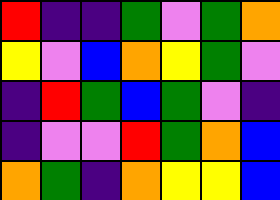[["red", "indigo", "indigo", "green", "violet", "green", "orange"], ["yellow", "violet", "blue", "orange", "yellow", "green", "violet"], ["indigo", "red", "green", "blue", "green", "violet", "indigo"], ["indigo", "violet", "violet", "red", "green", "orange", "blue"], ["orange", "green", "indigo", "orange", "yellow", "yellow", "blue"]]